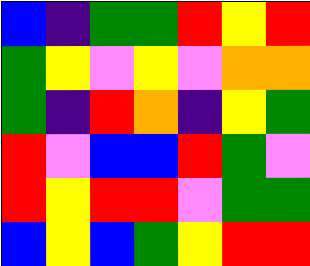[["blue", "indigo", "green", "green", "red", "yellow", "red"], ["green", "yellow", "violet", "yellow", "violet", "orange", "orange"], ["green", "indigo", "red", "orange", "indigo", "yellow", "green"], ["red", "violet", "blue", "blue", "red", "green", "violet"], ["red", "yellow", "red", "red", "violet", "green", "green"], ["blue", "yellow", "blue", "green", "yellow", "red", "red"]]